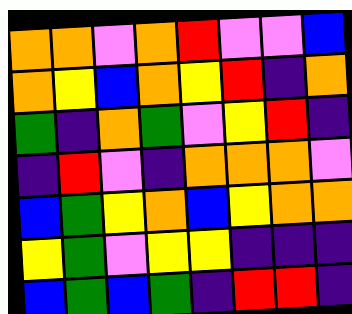[["orange", "orange", "violet", "orange", "red", "violet", "violet", "blue"], ["orange", "yellow", "blue", "orange", "yellow", "red", "indigo", "orange"], ["green", "indigo", "orange", "green", "violet", "yellow", "red", "indigo"], ["indigo", "red", "violet", "indigo", "orange", "orange", "orange", "violet"], ["blue", "green", "yellow", "orange", "blue", "yellow", "orange", "orange"], ["yellow", "green", "violet", "yellow", "yellow", "indigo", "indigo", "indigo"], ["blue", "green", "blue", "green", "indigo", "red", "red", "indigo"]]